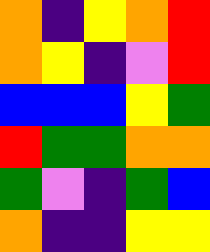[["orange", "indigo", "yellow", "orange", "red"], ["orange", "yellow", "indigo", "violet", "red"], ["blue", "blue", "blue", "yellow", "green"], ["red", "green", "green", "orange", "orange"], ["green", "violet", "indigo", "green", "blue"], ["orange", "indigo", "indigo", "yellow", "yellow"]]